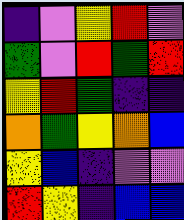[["indigo", "violet", "yellow", "red", "violet"], ["green", "violet", "red", "green", "red"], ["yellow", "red", "green", "indigo", "indigo"], ["orange", "green", "yellow", "orange", "blue"], ["yellow", "blue", "indigo", "violet", "violet"], ["red", "yellow", "indigo", "blue", "blue"]]